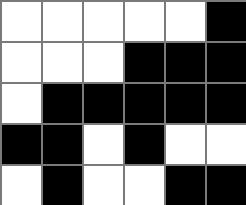[["white", "white", "white", "white", "white", "black"], ["white", "white", "white", "black", "black", "black"], ["white", "black", "black", "black", "black", "black"], ["black", "black", "white", "black", "white", "white"], ["white", "black", "white", "white", "black", "black"]]